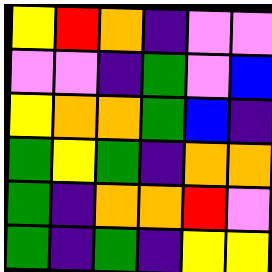[["yellow", "red", "orange", "indigo", "violet", "violet"], ["violet", "violet", "indigo", "green", "violet", "blue"], ["yellow", "orange", "orange", "green", "blue", "indigo"], ["green", "yellow", "green", "indigo", "orange", "orange"], ["green", "indigo", "orange", "orange", "red", "violet"], ["green", "indigo", "green", "indigo", "yellow", "yellow"]]